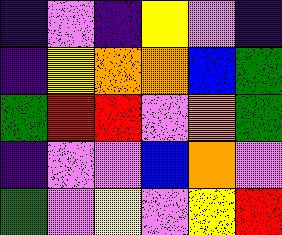[["indigo", "violet", "indigo", "yellow", "violet", "indigo"], ["indigo", "yellow", "orange", "orange", "blue", "green"], ["green", "red", "red", "violet", "orange", "green"], ["indigo", "violet", "violet", "blue", "orange", "violet"], ["green", "violet", "yellow", "violet", "yellow", "red"]]